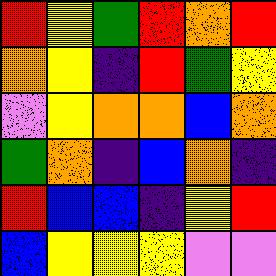[["red", "yellow", "green", "red", "orange", "red"], ["orange", "yellow", "indigo", "red", "green", "yellow"], ["violet", "yellow", "orange", "orange", "blue", "orange"], ["green", "orange", "indigo", "blue", "orange", "indigo"], ["red", "blue", "blue", "indigo", "yellow", "red"], ["blue", "yellow", "yellow", "yellow", "violet", "violet"]]